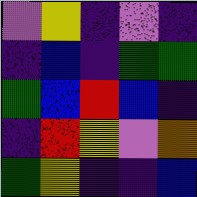[["violet", "yellow", "indigo", "violet", "indigo"], ["indigo", "blue", "indigo", "green", "green"], ["green", "blue", "red", "blue", "indigo"], ["indigo", "red", "yellow", "violet", "orange"], ["green", "yellow", "indigo", "indigo", "blue"]]